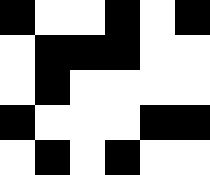[["black", "white", "white", "black", "white", "black"], ["white", "black", "black", "black", "white", "white"], ["white", "black", "white", "white", "white", "white"], ["black", "white", "white", "white", "black", "black"], ["white", "black", "white", "black", "white", "white"]]